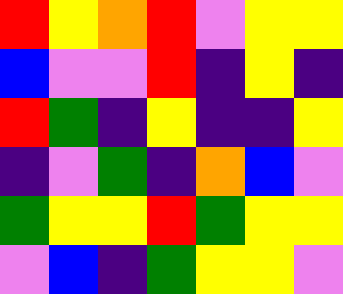[["red", "yellow", "orange", "red", "violet", "yellow", "yellow"], ["blue", "violet", "violet", "red", "indigo", "yellow", "indigo"], ["red", "green", "indigo", "yellow", "indigo", "indigo", "yellow"], ["indigo", "violet", "green", "indigo", "orange", "blue", "violet"], ["green", "yellow", "yellow", "red", "green", "yellow", "yellow"], ["violet", "blue", "indigo", "green", "yellow", "yellow", "violet"]]